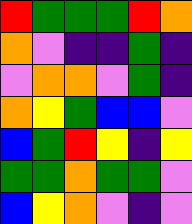[["red", "green", "green", "green", "red", "orange"], ["orange", "violet", "indigo", "indigo", "green", "indigo"], ["violet", "orange", "orange", "violet", "green", "indigo"], ["orange", "yellow", "green", "blue", "blue", "violet"], ["blue", "green", "red", "yellow", "indigo", "yellow"], ["green", "green", "orange", "green", "green", "violet"], ["blue", "yellow", "orange", "violet", "indigo", "violet"]]